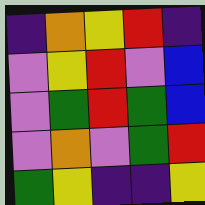[["indigo", "orange", "yellow", "red", "indigo"], ["violet", "yellow", "red", "violet", "blue"], ["violet", "green", "red", "green", "blue"], ["violet", "orange", "violet", "green", "red"], ["green", "yellow", "indigo", "indigo", "yellow"]]